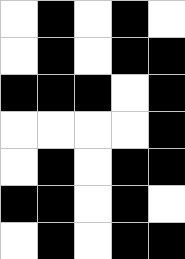[["white", "black", "white", "black", "white"], ["white", "black", "white", "black", "black"], ["black", "black", "black", "white", "black"], ["white", "white", "white", "white", "black"], ["white", "black", "white", "black", "black"], ["black", "black", "white", "black", "white"], ["white", "black", "white", "black", "black"]]